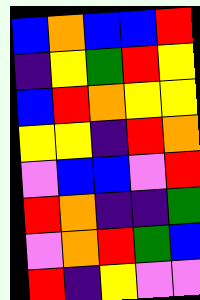[["blue", "orange", "blue", "blue", "red"], ["indigo", "yellow", "green", "red", "yellow"], ["blue", "red", "orange", "yellow", "yellow"], ["yellow", "yellow", "indigo", "red", "orange"], ["violet", "blue", "blue", "violet", "red"], ["red", "orange", "indigo", "indigo", "green"], ["violet", "orange", "red", "green", "blue"], ["red", "indigo", "yellow", "violet", "violet"]]